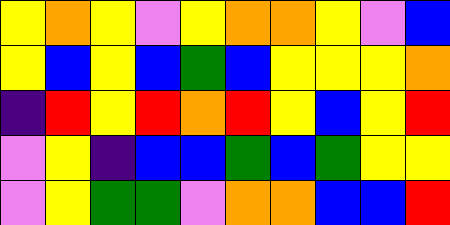[["yellow", "orange", "yellow", "violet", "yellow", "orange", "orange", "yellow", "violet", "blue"], ["yellow", "blue", "yellow", "blue", "green", "blue", "yellow", "yellow", "yellow", "orange"], ["indigo", "red", "yellow", "red", "orange", "red", "yellow", "blue", "yellow", "red"], ["violet", "yellow", "indigo", "blue", "blue", "green", "blue", "green", "yellow", "yellow"], ["violet", "yellow", "green", "green", "violet", "orange", "orange", "blue", "blue", "red"]]